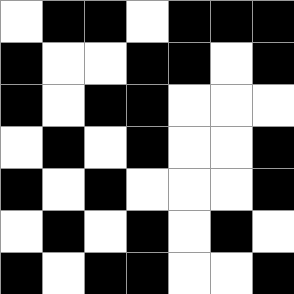[["white", "black", "black", "white", "black", "black", "black"], ["black", "white", "white", "black", "black", "white", "black"], ["black", "white", "black", "black", "white", "white", "white"], ["white", "black", "white", "black", "white", "white", "black"], ["black", "white", "black", "white", "white", "white", "black"], ["white", "black", "white", "black", "white", "black", "white"], ["black", "white", "black", "black", "white", "white", "black"]]